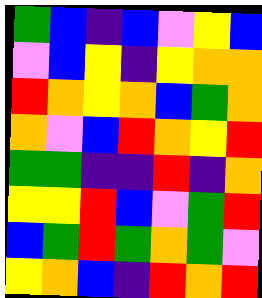[["green", "blue", "indigo", "blue", "violet", "yellow", "blue"], ["violet", "blue", "yellow", "indigo", "yellow", "orange", "orange"], ["red", "orange", "yellow", "orange", "blue", "green", "orange"], ["orange", "violet", "blue", "red", "orange", "yellow", "red"], ["green", "green", "indigo", "indigo", "red", "indigo", "orange"], ["yellow", "yellow", "red", "blue", "violet", "green", "red"], ["blue", "green", "red", "green", "orange", "green", "violet"], ["yellow", "orange", "blue", "indigo", "red", "orange", "red"]]